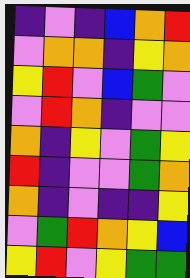[["indigo", "violet", "indigo", "blue", "orange", "red"], ["violet", "orange", "orange", "indigo", "yellow", "orange"], ["yellow", "red", "violet", "blue", "green", "violet"], ["violet", "red", "orange", "indigo", "violet", "violet"], ["orange", "indigo", "yellow", "violet", "green", "yellow"], ["red", "indigo", "violet", "violet", "green", "orange"], ["orange", "indigo", "violet", "indigo", "indigo", "yellow"], ["violet", "green", "red", "orange", "yellow", "blue"], ["yellow", "red", "violet", "yellow", "green", "green"]]